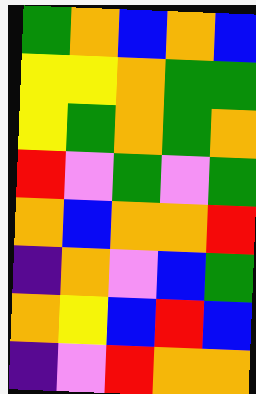[["green", "orange", "blue", "orange", "blue"], ["yellow", "yellow", "orange", "green", "green"], ["yellow", "green", "orange", "green", "orange"], ["red", "violet", "green", "violet", "green"], ["orange", "blue", "orange", "orange", "red"], ["indigo", "orange", "violet", "blue", "green"], ["orange", "yellow", "blue", "red", "blue"], ["indigo", "violet", "red", "orange", "orange"]]